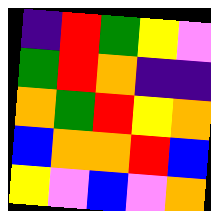[["indigo", "red", "green", "yellow", "violet"], ["green", "red", "orange", "indigo", "indigo"], ["orange", "green", "red", "yellow", "orange"], ["blue", "orange", "orange", "red", "blue"], ["yellow", "violet", "blue", "violet", "orange"]]